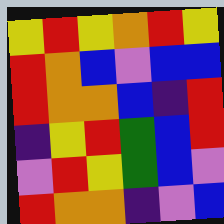[["yellow", "red", "yellow", "orange", "red", "yellow"], ["red", "orange", "blue", "violet", "blue", "blue"], ["red", "orange", "orange", "blue", "indigo", "red"], ["indigo", "yellow", "red", "green", "blue", "red"], ["violet", "red", "yellow", "green", "blue", "violet"], ["red", "orange", "orange", "indigo", "violet", "blue"]]